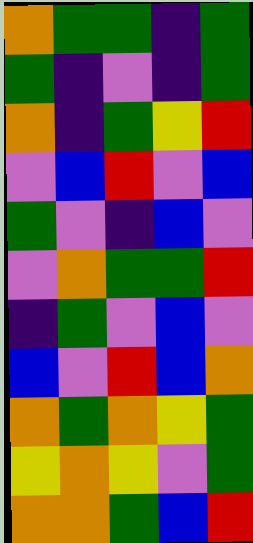[["orange", "green", "green", "indigo", "green"], ["green", "indigo", "violet", "indigo", "green"], ["orange", "indigo", "green", "yellow", "red"], ["violet", "blue", "red", "violet", "blue"], ["green", "violet", "indigo", "blue", "violet"], ["violet", "orange", "green", "green", "red"], ["indigo", "green", "violet", "blue", "violet"], ["blue", "violet", "red", "blue", "orange"], ["orange", "green", "orange", "yellow", "green"], ["yellow", "orange", "yellow", "violet", "green"], ["orange", "orange", "green", "blue", "red"]]